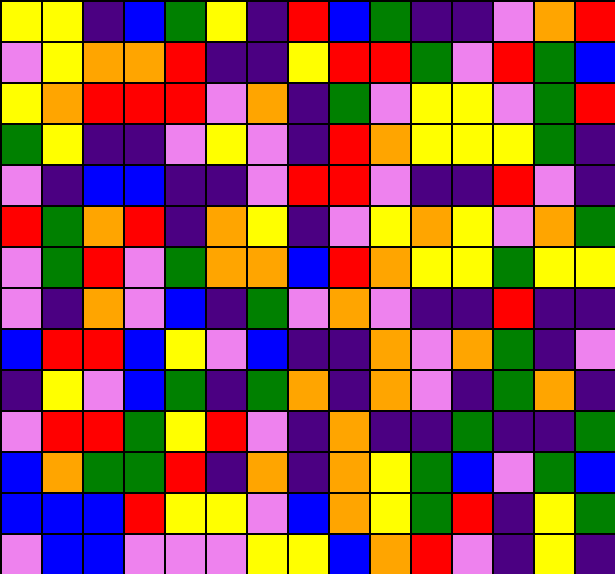[["yellow", "yellow", "indigo", "blue", "green", "yellow", "indigo", "red", "blue", "green", "indigo", "indigo", "violet", "orange", "red"], ["violet", "yellow", "orange", "orange", "red", "indigo", "indigo", "yellow", "red", "red", "green", "violet", "red", "green", "blue"], ["yellow", "orange", "red", "red", "red", "violet", "orange", "indigo", "green", "violet", "yellow", "yellow", "violet", "green", "red"], ["green", "yellow", "indigo", "indigo", "violet", "yellow", "violet", "indigo", "red", "orange", "yellow", "yellow", "yellow", "green", "indigo"], ["violet", "indigo", "blue", "blue", "indigo", "indigo", "violet", "red", "red", "violet", "indigo", "indigo", "red", "violet", "indigo"], ["red", "green", "orange", "red", "indigo", "orange", "yellow", "indigo", "violet", "yellow", "orange", "yellow", "violet", "orange", "green"], ["violet", "green", "red", "violet", "green", "orange", "orange", "blue", "red", "orange", "yellow", "yellow", "green", "yellow", "yellow"], ["violet", "indigo", "orange", "violet", "blue", "indigo", "green", "violet", "orange", "violet", "indigo", "indigo", "red", "indigo", "indigo"], ["blue", "red", "red", "blue", "yellow", "violet", "blue", "indigo", "indigo", "orange", "violet", "orange", "green", "indigo", "violet"], ["indigo", "yellow", "violet", "blue", "green", "indigo", "green", "orange", "indigo", "orange", "violet", "indigo", "green", "orange", "indigo"], ["violet", "red", "red", "green", "yellow", "red", "violet", "indigo", "orange", "indigo", "indigo", "green", "indigo", "indigo", "green"], ["blue", "orange", "green", "green", "red", "indigo", "orange", "indigo", "orange", "yellow", "green", "blue", "violet", "green", "blue"], ["blue", "blue", "blue", "red", "yellow", "yellow", "violet", "blue", "orange", "yellow", "green", "red", "indigo", "yellow", "green"], ["violet", "blue", "blue", "violet", "violet", "violet", "yellow", "yellow", "blue", "orange", "red", "violet", "indigo", "yellow", "indigo"]]